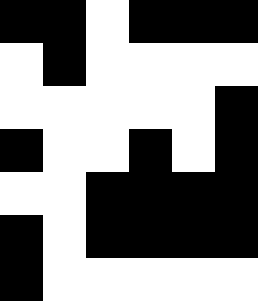[["black", "black", "white", "black", "black", "black"], ["white", "black", "white", "white", "white", "white"], ["white", "white", "white", "white", "white", "black"], ["black", "white", "white", "black", "white", "black"], ["white", "white", "black", "black", "black", "black"], ["black", "white", "black", "black", "black", "black"], ["black", "white", "white", "white", "white", "white"]]